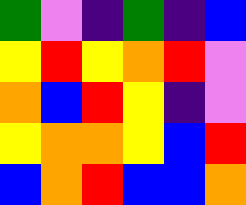[["green", "violet", "indigo", "green", "indigo", "blue"], ["yellow", "red", "yellow", "orange", "red", "violet"], ["orange", "blue", "red", "yellow", "indigo", "violet"], ["yellow", "orange", "orange", "yellow", "blue", "red"], ["blue", "orange", "red", "blue", "blue", "orange"]]